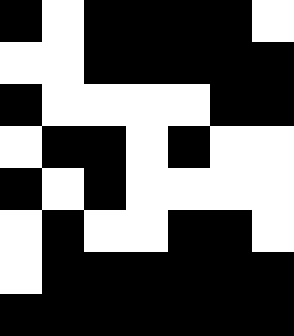[["black", "white", "black", "black", "black", "black", "white"], ["white", "white", "black", "black", "black", "black", "black"], ["black", "white", "white", "white", "white", "black", "black"], ["white", "black", "black", "white", "black", "white", "white"], ["black", "white", "black", "white", "white", "white", "white"], ["white", "black", "white", "white", "black", "black", "white"], ["white", "black", "black", "black", "black", "black", "black"], ["black", "black", "black", "black", "black", "black", "black"]]